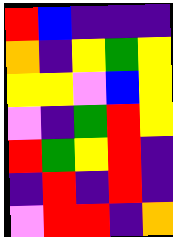[["red", "blue", "indigo", "indigo", "indigo"], ["orange", "indigo", "yellow", "green", "yellow"], ["yellow", "yellow", "violet", "blue", "yellow"], ["violet", "indigo", "green", "red", "yellow"], ["red", "green", "yellow", "red", "indigo"], ["indigo", "red", "indigo", "red", "indigo"], ["violet", "red", "red", "indigo", "orange"]]